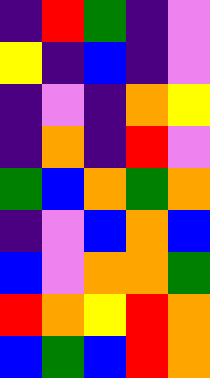[["indigo", "red", "green", "indigo", "violet"], ["yellow", "indigo", "blue", "indigo", "violet"], ["indigo", "violet", "indigo", "orange", "yellow"], ["indigo", "orange", "indigo", "red", "violet"], ["green", "blue", "orange", "green", "orange"], ["indigo", "violet", "blue", "orange", "blue"], ["blue", "violet", "orange", "orange", "green"], ["red", "orange", "yellow", "red", "orange"], ["blue", "green", "blue", "red", "orange"]]